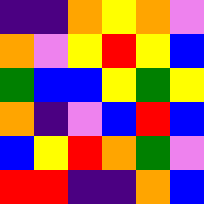[["indigo", "indigo", "orange", "yellow", "orange", "violet"], ["orange", "violet", "yellow", "red", "yellow", "blue"], ["green", "blue", "blue", "yellow", "green", "yellow"], ["orange", "indigo", "violet", "blue", "red", "blue"], ["blue", "yellow", "red", "orange", "green", "violet"], ["red", "red", "indigo", "indigo", "orange", "blue"]]